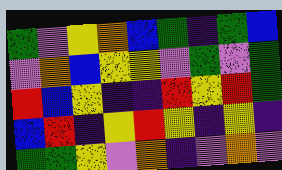[["green", "violet", "yellow", "orange", "blue", "green", "indigo", "green", "blue"], ["violet", "orange", "blue", "yellow", "yellow", "violet", "green", "violet", "green"], ["red", "blue", "yellow", "indigo", "indigo", "red", "yellow", "red", "green"], ["blue", "red", "indigo", "yellow", "red", "yellow", "indigo", "yellow", "indigo"], ["green", "green", "yellow", "violet", "orange", "indigo", "violet", "orange", "violet"]]